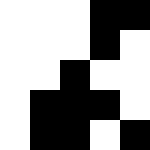[["white", "white", "white", "black", "black"], ["white", "white", "white", "black", "white"], ["white", "white", "black", "white", "white"], ["white", "black", "black", "black", "white"], ["white", "black", "black", "white", "black"]]